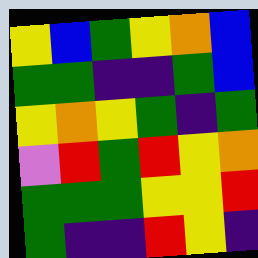[["yellow", "blue", "green", "yellow", "orange", "blue"], ["green", "green", "indigo", "indigo", "green", "blue"], ["yellow", "orange", "yellow", "green", "indigo", "green"], ["violet", "red", "green", "red", "yellow", "orange"], ["green", "green", "green", "yellow", "yellow", "red"], ["green", "indigo", "indigo", "red", "yellow", "indigo"]]